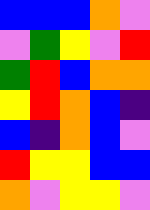[["blue", "blue", "blue", "orange", "violet"], ["violet", "green", "yellow", "violet", "red"], ["green", "red", "blue", "orange", "orange"], ["yellow", "red", "orange", "blue", "indigo"], ["blue", "indigo", "orange", "blue", "violet"], ["red", "yellow", "yellow", "blue", "blue"], ["orange", "violet", "yellow", "yellow", "violet"]]